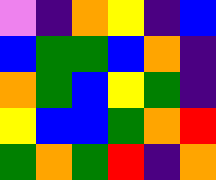[["violet", "indigo", "orange", "yellow", "indigo", "blue"], ["blue", "green", "green", "blue", "orange", "indigo"], ["orange", "green", "blue", "yellow", "green", "indigo"], ["yellow", "blue", "blue", "green", "orange", "red"], ["green", "orange", "green", "red", "indigo", "orange"]]